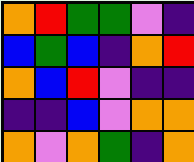[["orange", "red", "green", "green", "violet", "indigo"], ["blue", "green", "blue", "indigo", "orange", "red"], ["orange", "blue", "red", "violet", "indigo", "indigo"], ["indigo", "indigo", "blue", "violet", "orange", "orange"], ["orange", "violet", "orange", "green", "indigo", "orange"]]